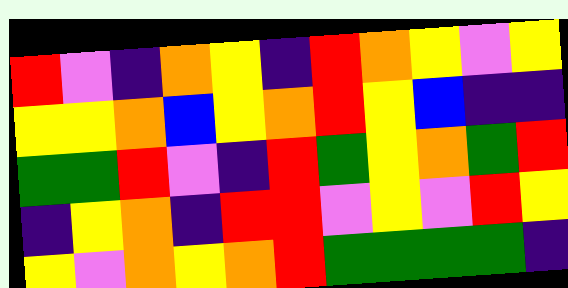[["red", "violet", "indigo", "orange", "yellow", "indigo", "red", "orange", "yellow", "violet", "yellow"], ["yellow", "yellow", "orange", "blue", "yellow", "orange", "red", "yellow", "blue", "indigo", "indigo"], ["green", "green", "red", "violet", "indigo", "red", "green", "yellow", "orange", "green", "red"], ["indigo", "yellow", "orange", "indigo", "red", "red", "violet", "yellow", "violet", "red", "yellow"], ["yellow", "violet", "orange", "yellow", "orange", "red", "green", "green", "green", "green", "indigo"]]